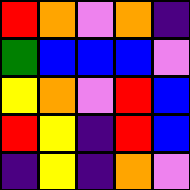[["red", "orange", "violet", "orange", "indigo"], ["green", "blue", "blue", "blue", "violet"], ["yellow", "orange", "violet", "red", "blue"], ["red", "yellow", "indigo", "red", "blue"], ["indigo", "yellow", "indigo", "orange", "violet"]]